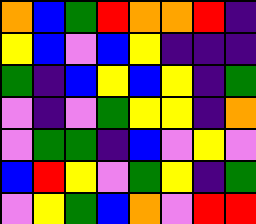[["orange", "blue", "green", "red", "orange", "orange", "red", "indigo"], ["yellow", "blue", "violet", "blue", "yellow", "indigo", "indigo", "indigo"], ["green", "indigo", "blue", "yellow", "blue", "yellow", "indigo", "green"], ["violet", "indigo", "violet", "green", "yellow", "yellow", "indigo", "orange"], ["violet", "green", "green", "indigo", "blue", "violet", "yellow", "violet"], ["blue", "red", "yellow", "violet", "green", "yellow", "indigo", "green"], ["violet", "yellow", "green", "blue", "orange", "violet", "red", "red"]]